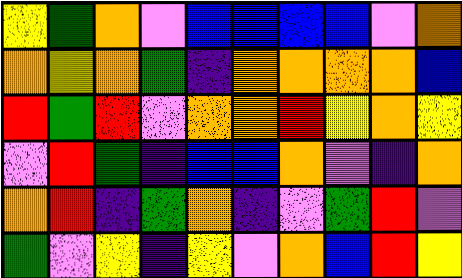[["yellow", "green", "orange", "violet", "blue", "blue", "blue", "blue", "violet", "orange"], ["orange", "yellow", "orange", "green", "indigo", "orange", "orange", "orange", "orange", "blue"], ["red", "green", "red", "violet", "orange", "orange", "red", "yellow", "orange", "yellow"], ["violet", "red", "green", "indigo", "blue", "blue", "orange", "violet", "indigo", "orange"], ["orange", "red", "indigo", "green", "orange", "indigo", "violet", "green", "red", "violet"], ["green", "violet", "yellow", "indigo", "yellow", "violet", "orange", "blue", "red", "yellow"]]